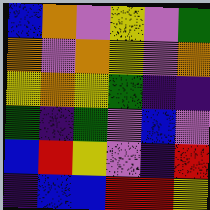[["blue", "orange", "violet", "yellow", "violet", "green"], ["orange", "violet", "orange", "yellow", "violet", "orange"], ["yellow", "orange", "yellow", "green", "indigo", "indigo"], ["green", "indigo", "green", "violet", "blue", "violet"], ["blue", "red", "yellow", "violet", "indigo", "red"], ["indigo", "blue", "blue", "red", "red", "yellow"]]